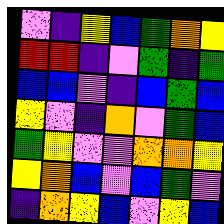[["violet", "indigo", "yellow", "blue", "green", "orange", "yellow"], ["red", "red", "indigo", "violet", "green", "indigo", "green"], ["blue", "blue", "violet", "indigo", "blue", "green", "blue"], ["yellow", "violet", "indigo", "orange", "violet", "green", "blue"], ["green", "yellow", "violet", "violet", "orange", "orange", "yellow"], ["yellow", "orange", "blue", "violet", "blue", "green", "violet"], ["indigo", "orange", "yellow", "blue", "violet", "yellow", "blue"]]